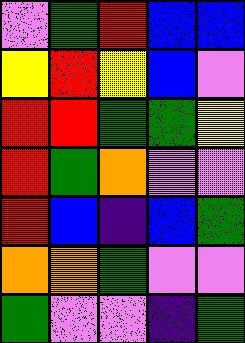[["violet", "green", "red", "blue", "blue"], ["yellow", "red", "yellow", "blue", "violet"], ["red", "red", "green", "green", "yellow"], ["red", "green", "orange", "violet", "violet"], ["red", "blue", "indigo", "blue", "green"], ["orange", "orange", "green", "violet", "violet"], ["green", "violet", "violet", "indigo", "green"]]